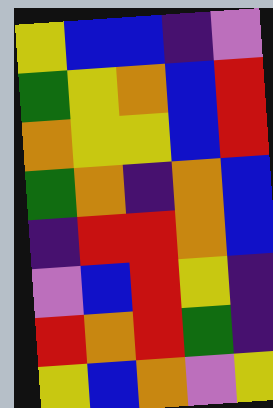[["yellow", "blue", "blue", "indigo", "violet"], ["green", "yellow", "orange", "blue", "red"], ["orange", "yellow", "yellow", "blue", "red"], ["green", "orange", "indigo", "orange", "blue"], ["indigo", "red", "red", "orange", "blue"], ["violet", "blue", "red", "yellow", "indigo"], ["red", "orange", "red", "green", "indigo"], ["yellow", "blue", "orange", "violet", "yellow"]]